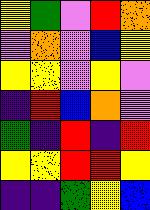[["yellow", "green", "violet", "red", "orange"], ["violet", "orange", "violet", "blue", "yellow"], ["yellow", "yellow", "violet", "yellow", "violet"], ["indigo", "red", "blue", "orange", "violet"], ["green", "indigo", "red", "indigo", "red"], ["yellow", "yellow", "red", "red", "yellow"], ["indigo", "indigo", "green", "yellow", "blue"]]